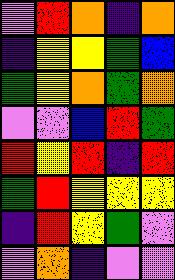[["violet", "red", "orange", "indigo", "orange"], ["indigo", "yellow", "yellow", "green", "blue"], ["green", "yellow", "orange", "green", "orange"], ["violet", "violet", "blue", "red", "green"], ["red", "yellow", "red", "indigo", "red"], ["green", "red", "yellow", "yellow", "yellow"], ["indigo", "red", "yellow", "green", "violet"], ["violet", "orange", "indigo", "violet", "violet"]]